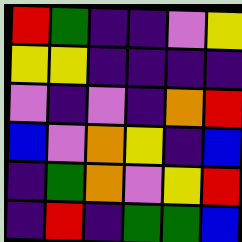[["red", "green", "indigo", "indigo", "violet", "yellow"], ["yellow", "yellow", "indigo", "indigo", "indigo", "indigo"], ["violet", "indigo", "violet", "indigo", "orange", "red"], ["blue", "violet", "orange", "yellow", "indigo", "blue"], ["indigo", "green", "orange", "violet", "yellow", "red"], ["indigo", "red", "indigo", "green", "green", "blue"]]